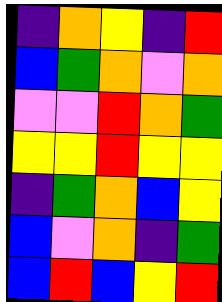[["indigo", "orange", "yellow", "indigo", "red"], ["blue", "green", "orange", "violet", "orange"], ["violet", "violet", "red", "orange", "green"], ["yellow", "yellow", "red", "yellow", "yellow"], ["indigo", "green", "orange", "blue", "yellow"], ["blue", "violet", "orange", "indigo", "green"], ["blue", "red", "blue", "yellow", "red"]]